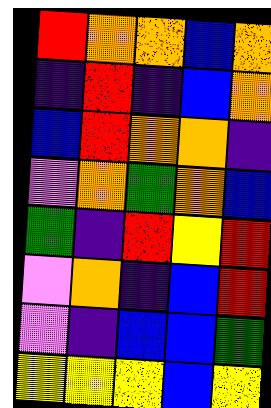[["red", "orange", "orange", "blue", "orange"], ["indigo", "red", "indigo", "blue", "orange"], ["blue", "red", "orange", "orange", "indigo"], ["violet", "orange", "green", "orange", "blue"], ["green", "indigo", "red", "yellow", "red"], ["violet", "orange", "indigo", "blue", "red"], ["violet", "indigo", "blue", "blue", "green"], ["yellow", "yellow", "yellow", "blue", "yellow"]]